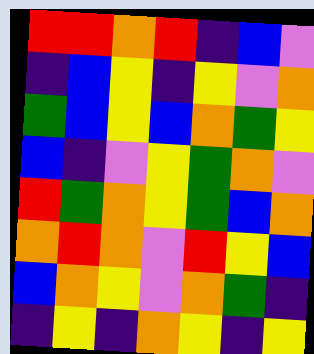[["red", "red", "orange", "red", "indigo", "blue", "violet"], ["indigo", "blue", "yellow", "indigo", "yellow", "violet", "orange"], ["green", "blue", "yellow", "blue", "orange", "green", "yellow"], ["blue", "indigo", "violet", "yellow", "green", "orange", "violet"], ["red", "green", "orange", "yellow", "green", "blue", "orange"], ["orange", "red", "orange", "violet", "red", "yellow", "blue"], ["blue", "orange", "yellow", "violet", "orange", "green", "indigo"], ["indigo", "yellow", "indigo", "orange", "yellow", "indigo", "yellow"]]